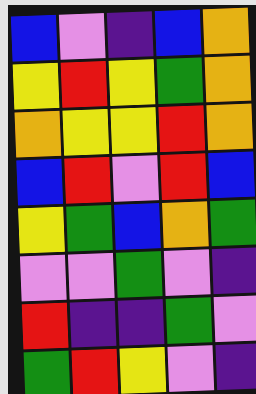[["blue", "violet", "indigo", "blue", "orange"], ["yellow", "red", "yellow", "green", "orange"], ["orange", "yellow", "yellow", "red", "orange"], ["blue", "red", "violet", "red", "blue"], ["yellow", "green", "blue", "orange", "green"], ["violet", "violet", "green", "violet", "indigo"], ["red", "indigo", "indigo", "green", "violet"], ["green", "red", "yellow", "violet", "indigo"]]